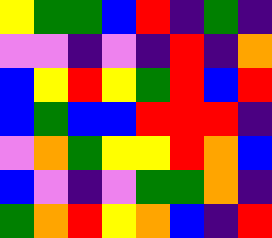[["yellow", "green", "green", "blue", "red", "indigo", "green", "indigo"], ["violet", "violet", "indigo", "violet", "indigo", "red", "indigo", "orange"], ["blue", "yellow", "red", "yellow", "green", "red", "blue", "red"], ["blue", "green", "blue", "blue", "red", "red", "red", "indigo"], ["violet", "orange", "green", "yellow", "yellow", "red", "orange", "blue"], ["blue", "violet", "indigo", "violet", "green", "green", "orange", "indigo"], ["green", "orange", "red", "yellow", "orange", "blue", "indigo", "red"]]